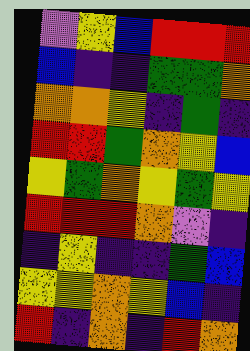[["violet", "yellow", "blue", "red", "red", "red"], ["blue", "indigo", "indigo", "green", "green", "orange"], ["orange", "orange", "yellow", "indigo", "green", "indigo"], ["red", "red", "green", "orange", "yellow", "blue"], ["yellow", "green", "orange", "yellow", "green", "yellow"], ["red", "red", "red", "orange", "violet", "indigo"], ["indigo", "yellow", "indigo", "indigo", "green", "blue"], ["yellow", "yellow", "orange", "yellow", "blue", "indigo"], ["red", "indigo", "orange", "indigo", "red", "orange"]]